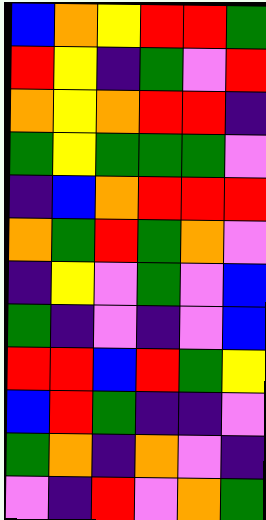[["blue", "orange", "yellow", "red", "red", "green"], ["red", "yellow", "indigo", "green", "violet", "red"], ["orange", "yellow", "orange", "red", "red", "indigo"], ["green", "yellow", "green", "green", "green", "violet"], ["indigo", "blue", "orange", "red", "red", "red"], ["orange", "green", "red", "green", "orange", "violet"], ["indigo", "yellow", "violet", "green", "violet", "blue"], ["green", "indigo", "violet", "indigo", "violet", "blue"], ["red", "red", "blue", "red", "green", "yellow"], ["blue", "red", "green", "indigo", "indigo", "violet"], ["green", "orange", "indigo", "orange", "violet", "indigo"], ["violet", "indigo", "red", "violet", "orange", "green"]]